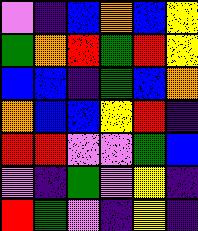[["violet", "indigo", "blue", "orange", "blue", "yellow"], ["green", "orange", "red", "green", "red", "yellow"], ["blue", "blue", "indigo", "green", "blue", "orange"], ["orange", "blue", "blue", "yellow", "red", "indigo"], ["red", "red", "violet", "violet", "green", "blue"], ["violet", "indigo", "green", "violet", "yellow", "indigo"], ["red", "green", "violet", "indigo", "yellow", "indigo"]]